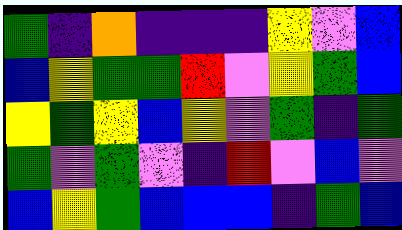[["green", "indigo", "orange", "indigo", "indigo", "indigo", "yellow", "violet", "blue"], ["blue", "yellow", "green", "green", "red", "violet", "yellow", "green", "blue"], ["yellow", "green", "yellow", "blue", "yellow", "violet", "green", "indigo", "green"], ["green", "violet", "green", "violet", "indigo", "red", "violet", "blue", "violet"], ["blue", "yellow", "green", "blue", "blue", "blue", "indigo", "green", "blue"]]